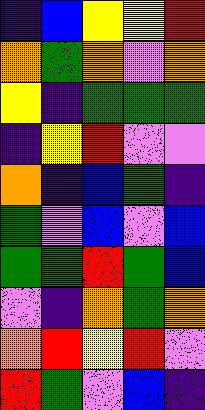[["indigo", "blue", "yellow", "yellow", "red"], ["orange", "green", "orange", "violet", "orange"], ["yellow", "indigo", "green", "green", "green"], ["indigo", "yellow", "red", "violet", "violet"], ["orange", "indigo", "blue", "green", "indigo"], ["green", "violet", "blue", "violet", "blue"], ["green", "green", "red", "green", "blue"], ["violet", "indigo", "orange", "green", "orange"], ["orange", "red", "yellow", "red", "violet"], ["red", "green", "violet", "blue", "indigo"]]